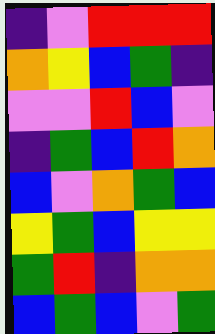[["indigo", "violet", "red", "red", "red"], ["orange", "yellow", "blue", "green", "indigo"], ["violet", "violet", "red", "blue", "violet"], ["indigo", "green", "blue", "red", "orange"], ["blue", "violet", "orange", "green", "blue"], ["yellow", "green", "blue", "yellow", "yellow"], ["green", "red", "indigo", "orange", "orange"], ["blue", "green", "blue", "violet", "green"]]